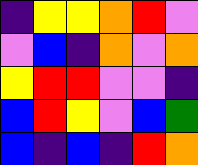[["indigo", "yellow", "yellow", "orange", "red", "violet"], ["violet", "blue", "indigo", "orange", "violet", "orange"], ["yellow", "red", "red", "violet", "violet", "indigo"], ["blue", "red", "yellow", "violet", "blue", "green"], ["blue", "indigo", "blue", "indigo", "red", "orange"]]